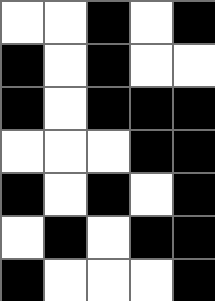[["white", "white", "black", "white", "black"], ["black", "white", "black", "white", "white"], ["black", "white", "black", "black", "black"], ["white", "white", "white", "black", "black"], ["black", "white", "black", "white", "black"], ["white", "black", "white", "black", "black"], ["black", "white", "white", "white", "black"]]